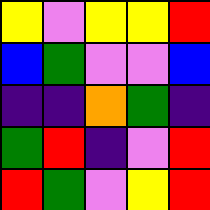[["yellow", "violet", "yellow", "yellow", "red"], ["blue", "green", "violet", "violet", "blue"], ["indigo", "indigo", "orange", "green", "indigo"], ["green", "red", "indigo", "violet", "red"], ["red", "green", "violet", "yellow", "red"]]